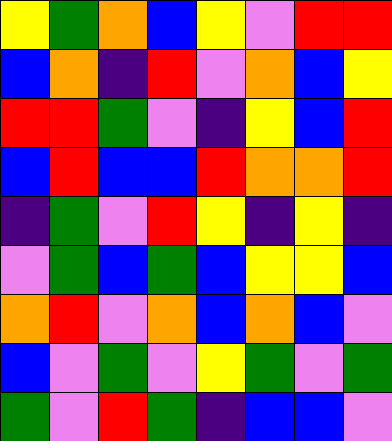[["yellow", "green", "orange", "blue", "yellow", "violet", "red", "red"], ["blue", "orange", "indigo", "red", "violet", "orange", "blue", "yellow"], ["red", "red", "green", "violet", "indigo", "yellow", "blue", "red"], ["blue", "red", "blue", "blue", "red", "orange", "orange", "red"], ["indigo", "green", "violet", "red", "yellow", "indigo", "yellow", "indigo"], ["violet", "green", "blue", "green", "blue", "yellow", "yellow", "blue"], ["orange", "red", "violet", "orange", "blue", "orange", "blue", "violet"], ["blue", "violet", "green", "violet", "yellow", "green", "violet", "green"], ["green", "violet", "red", "green", "indigo", "blue", "blue", "violet"]]